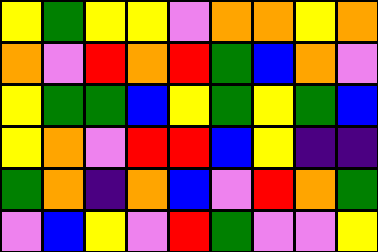[["yellow", "green", "yellow", "yellow", "violet", "orange", "orange", "yellow", "orange"], ["orange", "violet", "red", "orange", "red", "green", "blue", "orange", "violet"], ["yellow", "green", "green", "blue", "yellow", "green", "yellow", "green", "blue"], ["yellow", "orange", "violet", "red", "red", "blue", "yellow", "indigo", "indigo"], ["green", "orange", "indigo", "orange", "blue", "violet", "red", "orange", "green"], ["violet", "blue", "yellow", "violet", "red", "green", "violet", "violet", "yellow"]]